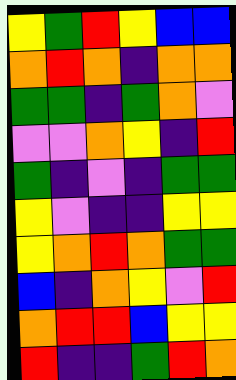[["yellow", "green", "red", "yellow", "blue", "blue"], ["orange", "red", "orange", "indigo", "orange", "orange"], ["green", "green", "indigo", "green", "orange", "violet"], ["violet", "violet", "orange", "yellow", "indigo", "red"], ["green", "indigo", "violet", "indigo", "green", "green"], ["yellow", "violet", "indigo", "indigo", "yellow", "yellow"], ["yellow", "orange", "red", "orange", "green", "green"], ["blue", "indigo", "orange", "yellow", "violet", "red"], ["orange", "red", "red", "blue", "yellow", "yellow"], ["red", "indigo", "indigo", "green", "red", "orange"]]